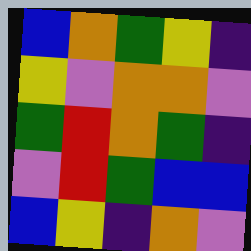[["blue", "orange", "green", "yellow", "indigo"], ["yellow", "violet", "orange", "orange", "violet"], ["green", "red", "orange", "green", "indigo"], ["violet", "red", "green", "blue", "blue"], ["blue", "yellow", "indigo", "orange", "violet"]]